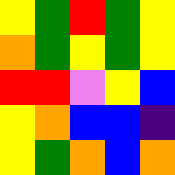[["yellow", "green", "red", "green", "yellow"], ["orange", "green", "yellow", "green", "yellow"], ["red", "red", "violet", "yellow", "blue"], ["yellow", "orange", "blue", "blue", "indigo"], ["yellow", "green", "orange", "blue", "orange"]]